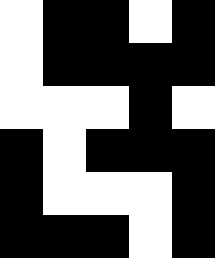[["white", "black", "black", "white", "black"], ["white", "black", "black", "black", "black"], ["white", "white", "white", "black", "white"], ["black", "white", "black", "black", "black"], ["black", "white", "white", "white", "black"], ["black", "black", "black", "white", "black"]]